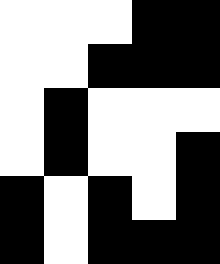[["white", "white", "white", "black", "black"], ["white", "white", "black", "black", "black"], ["white", "black", "white", "white", "white"], ["white", "black", "white", "white", "black"], ["black", "white", "black", "white", "black"], ["black", "white", "black", "black", "black"]]